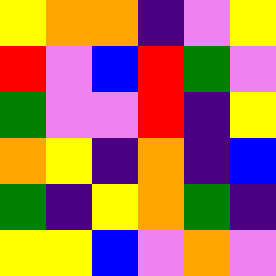[["yellow", "orange", "orange", "indigo", "violet", "yellow"], ["red", "violet", "blue", "red", "green", "violet"], ["green", "violet", "violet", "red", "indigo", "yellow"], ["orange", "yellow", "indigo", "orange", "indigo", "blue"], ["green", "indigo", "yellow", "orange", "green", "indigo"], ["yellow", "yellow", "blue", "violet", "orange", "violet"]]